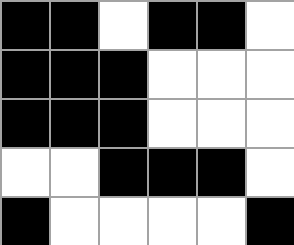[["black", "black", "white", "black", "black", "white"], ["black", "black", "black", "white", "white", "white"], ["black", "black", "black", "white", "white", "white"], ["white", "white", "black", "black", "black", "white"], ["black", "white", "white", "white", "white", "black"]]